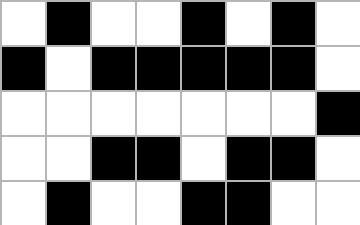[["white", "black", "white", "white", "black", "white", "black", "white"], ["black", "white", "black", "black", "black", "black", "black", "white"], ["white", "white", "white", "white", "white", "white", "white", "black"], ["white", "white", "black", "black", "white", "black", "black", "white"], ["white", "black", "white", "white", "black", "black", "white", "white"]]